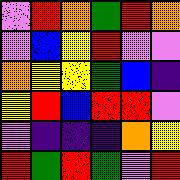[["violet", "red", "orange", "green", "red", "orange"], ["violet", "blue", "yellow", "red", "violet", "violet"], ["orange", "yellow", "yellow", "green", "blue", "indigo"], ["yellow", "red", "blue", "red", "red", "violet"], ["violet", "indigo", "indigo", "indigo", "orange", "yellow"], ["red", "green", "red", "green", "violet", "red"]]